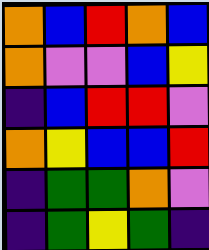[["orange", "blue", "red", "orange", "blue"], ["orange", "violet", "violet", "blue", "yellow"], ["indigo", "blue", "red", "red", "violet"], ["orange", "yellow", "blue", "blue", "red"], ["indigo", "green", "green", "orange", "violet"], ["indigo", "green", "yellow", "green", "indigo"]]